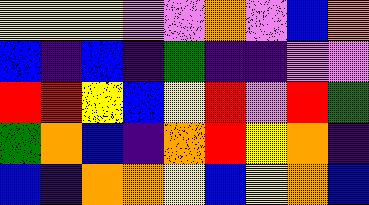[["yellow", "yellow", "yellow", "violet", "violet", "orange", "violet", "blue", "orange"], ["blue", "indigo", "blue", "indigo", "green", "indigo", "indigo", "violet", "violet"], ["red", "red", "yellow", "blue", "yellow", "red", "violet", "red", "green"], ["green", "orange", "blue", "indigo", "orange", "red", "yellow", "orange", "indigo"], ["blue", "indigo", "orange", "orange", "yellow", "blue", "yellow", "orange", "blue"]]